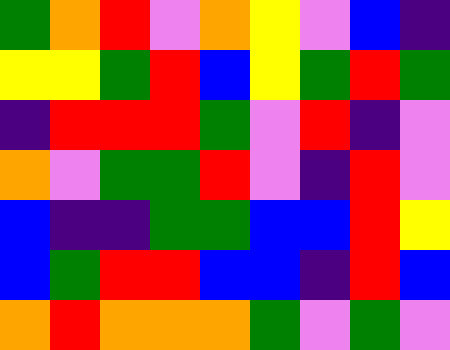[["green", "orange", "red", "violet", "orange", "yellow", "violet", "blue", "indigo"], ["yellow", "yellow", "green", "red", "blue", "yellow", "green", "red", "green"], ["indigo", "red", "red", "red", "green", "violet", "red", "indigo", "violet"], ["orange", "violet", "green", "green", "red", "violet", "indigo", "red", "violet"], ["blue", "indigo", "indigo", "green", "green", "blue", "blue", "red", "yellow"], ["blue", "green", "red", "red", "blue", "blue", "indigo", "red", "blue"], ["orange", "red", "orange", "orange", "orange", "green", "violet", "green", "violet"]]